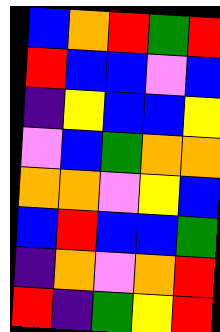[["blue", "orange", "red", "green", "red"], ["red", "blue", "blue", "violet", "blue"], ["indigo", "yellow", "blue", "blue", "yellow"], ["violet", "blue", "green", "orange", "orange"], ["orange", "orange", "violet", "yellow", "blue"], ["blue", "red", "blue", "blue", "green"], ["indigo", "orange", "violet", "orange", "red"], ["red", "indigo", "green", "yellow", "red"]]